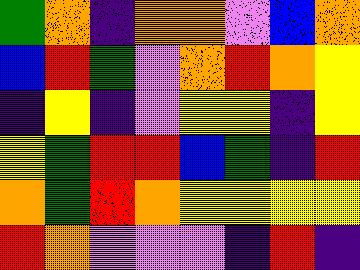[["green", "orange", "indigo", "orange", "orange", "violet", "blue", "orange"], ["blue", "red", "green", "violet", "orange", "red", "orange", "yellow"], ["indigo", "yellow", "indigo", "violet", "yellow", "yellow", "indigo", "yellow"], ["yellow", "green", "red", "red", "blue", "green", "indigo", "red"], ["orange", "green", "red", "orange", "yellow", "yellow", "yellow", "yellow"], ["red", "orange", "violet", "violet", "violet", "indigo", "red", "indigo"]]